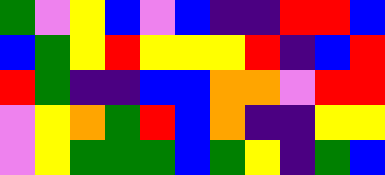[["green", "violet", "yellow", "blue", "violet", "blue", "indigo", "indigo", "red", "red", "blue"], ["blue", "green", "yellow", "red", "yellow", "yellow", "yellow", "red", "indigo", "blue", "red"], ["red", "green", "indigo", "indigo", "blue", "blue", "orange", "orange", "violet", "red", "red"], ["violet", "yellow", "orange", "green", "red", "blue", "orange", "indigo", "indigo", "yellow", "yellow"], ["violet", "yellow", "green", "green", "green", "blue", "green", "yellow", "indigo", "green", "blue"]]